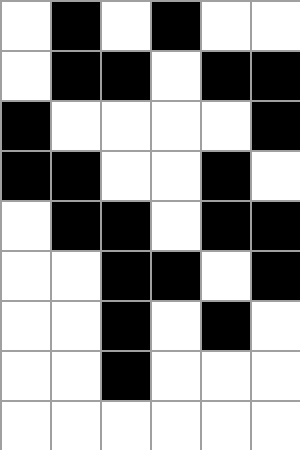[["white", "black", "white", "black", "white", "white"], ["white", "black", "black", "white", "black", "black"], ["black", "white", "white", "white", "white", "black"], ["black", "black", "white", "white", "black", "white"], ["white", "black", "black", "white", "black", "black"], ["white", "white", "black", "black", "white", "black"], ["white", "white", "black", "white", "black", "white"], ["white", "white", "black", "white", "white", "white"], ["white", "white", "white", "white", "white", "white"]]